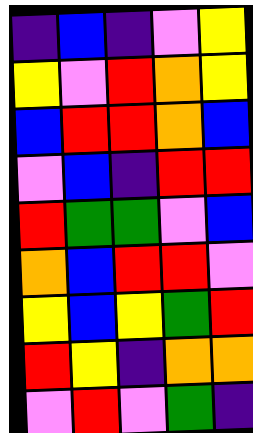[["indigo", "blue", "indigo", "violet", "yellow"], ["yellow", "violet", "red", "orange", "yellow"], ["blue", "red", "red", "orange", "blue"], ["violet", "blue", "indigo", "red", "red"], ["red", "green", "green", "violet", "blue"], ["orange", "blue", "red", "red", "violet"], ["yellow", "blue", "yellow", "green", "red"], ["red", "yellow", "indigo", "orange", "orange"], ["violet", "red", "violet", "green", "indigo"]]